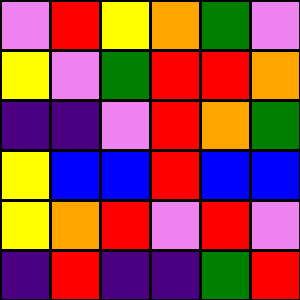[["violet", "red", "yellow", "orange", "green", "violet"], ["yellow", "violet", "green", "red", "red", "orange"], ["indigo", "indigo", "violet", "red", "orange", "green"], ["yellow", "blue", "blue", "red", "blue", "blue"], ["yellow", "orange", "red", "violet", "red", "violet"], ["indigo", "red", "indigo", "indigo", "green", "red"]]